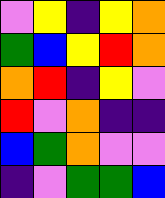[["violet", "yellow", "indigo", "yellow", "orange"], ["green", "blue", "yellow", "red", "orange"], ["orange", "red", "indigo", "yellow", "violet"], ["red", "violet", "orange", "indigo", "indigo"], ["blue", "green", "orange", "violet", "violet"], ["indigo", "violet", "green", "green", "blue"]]